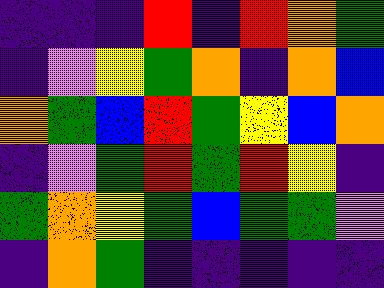[["indigo", "indigo", "indigo", "red", "indigo", "red", "orange", "green"], ["indigo", "violet", "yellow", "green", "orange", "indigo", "orange", "blue"], ["orange", "green", "blue", "red", "green", "yellow", "blue", "orange"], ["indigo", "violet", "green", "red", "green", "red", "yellow", "indigo"], ["green", "orange", "yellow", "green", "blue", "green", "green", "violet"], ["indigo", "orange", "green", "indigo", "indigo", "indigo", "indigo", "indigo"]]